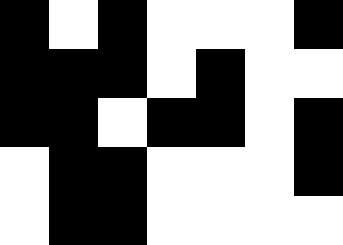[["black", "white", "black", "white", "white", "white", "black"], ["black", "black", "black", "white", "black", "white", "white"], ["black", "black", "white", "black", "black", "white", "black"], ["white", "black", "black", "white", "white", "white", "black"], ["white", "black", "black", "white", "white", "white", "white"]]